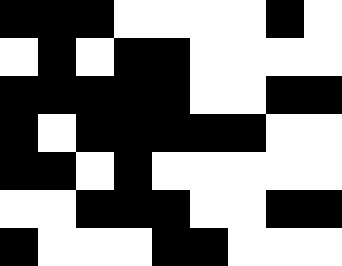[["black", "black", "black", "white", "white", "white", "white", "black", "white"], ["white", "black", "white", "black", "black", "white", "white", "white", "white"], ["black", "black", "black", "black", "black", "white", "white", "black", "black"], ["black", "white", "black", "black", "black", "black", "black", "white", "white"], ["black", "black", "white", "black", "white", "white", "white", "white", "white"], ["white", "white", "black", "black", "black", "white", "white", "black", "black"], ["black", "white", "white", "white", "black", "black", "white", "white", "white"]]